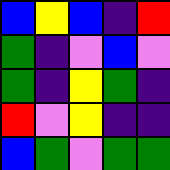[["blue", "yellow", "blue", "indigo", "red"], ["green", "indigo", "violet", "blue", "violet"], ["green", "indigo", "yellow", "green", "indigo"], ["red", "violet", "yellow", "indigo", "indigo"], ["blue", "green", "violet", "green", "green"]]